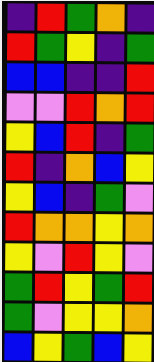[["indigo", "red", "green", "orange", "indigo"], ["red", "green", "yellow", "indigo", "green"], ["blue", "blue", "indigo", "indigo", "red"], ["violet", "violet", "red", "orange", "red"], ["yellow", "blue", "red", "indigo", "green"], ["red", "indigo", "orange", "blue", "yellow"], ["yellow", "blue", "indigo", "green", "violet"], ["red", "orange", "orange", "yellow", "orange"], ["yellow", "violet", "red", "yellow", "violet"], ["green", "red", "yellow", "green", "red"], ["green", "violet", "yellow", "yellow", "orange"], ["blue", "yellow", "green", "blue", "yellow"]]